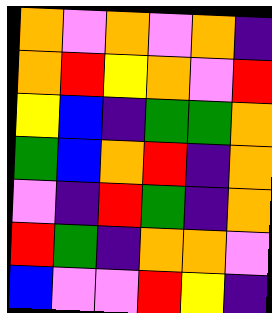[["orange", "violet", "orange", "violet", "orange", "indigo"], ["orange", "red", "yellow", "orange", "violet", "red"], ["yellow", "blue", "indigo", "green", "green", "orange"], ["green", "blue", "orange", "red", "indigo", "orange"], ["violet", "indigo", "red", "green", "indigo", "orange"], ["red", "green", "indigo", "orange", "orange", "violet"], ["blue", "violet", "violet", "red", "yellow", "indigo"]]